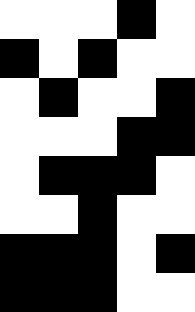[["white", "white", "white", "black", "white"], ["black", "white", "black", "white", "white"], ["white", "black", "white", "white", "black"], ["white", "white", "white", "black", "black"], ["white", "black", "black", "black", "white"], ["white", "white", "black", "white", "white"], ["black", "black", "black", "white", "black"], ["black", "black", "black", "white", "white"]]